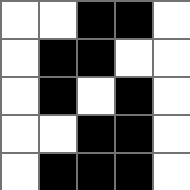[["white", "white", "black", "black", "white"], ["white", "black", "black", "white", "white"], ["white", "black", "white", "black", "white"], ["white", "white", "black", "black", "white"], ["white", "black", "black", "black", "white"]]